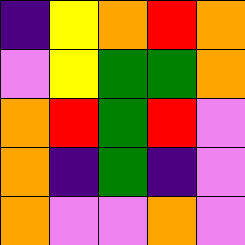[["indigo", "yellow", "orange", "red", "orange"], ["violet", "yellow", "green", "green", "orange"], ["orange", "red", "green", "red", "violet"], ["orange", "indigo", "green", "indigo", "violet"], ["orange", "violet", "violet", "orange", "violet"]]